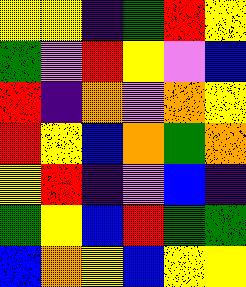[["yellow", "yellow", "indigo", "green", "red", "yellow"], ["green", "violet", "red", "yellow", "violet", "blue"], ["red", "indigo", "orange", "violet", "orange", "yellow"], ["red", "yellow", "blue", "orange", "green", "orange"], ["yellow", "red", "indigo", "violet", "blue", "indigo"], ["green", "yellow", "blue", "red", "green", "green"], ["blue", "orange", "yellow", "blue", "yellow", "yellow"]]